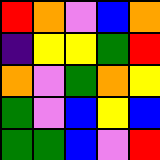[["red", "orange", "violet", "blue", "orange"], ["indigo", "yellow", "yellow", "green", "red"], ["orange", "violet", "green", "orange", "yellow"], ["green", "violet", "blue", "yellow", "blue"], ["green", "green", "blue", "violet", "red"]]